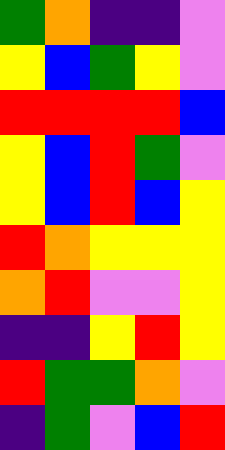[["green", "orange", "indigo", "indigo", "violet"], ["yellow", "blue", "green", "yellow", "violet"], ["red", "red", "red", "red", "blue"], ["yellow", "blue", "red", "green", "violet"], ["yellow", "blue", "red", "blue", "yellow"], ["red", "orange", "yellow", "yellow", "yellow"], ["orange", "red", "violet", "violet", "yellow"], ["indigo", "indigo", "yellow", "red", "yellow"], ["red", "green", "green", "orange", "violet"], ["indigo", "green", "violet", "blue", "red"]]